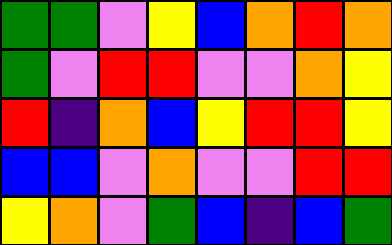[["green", "green", "violet", "yellow", "blue", "orange", "red", "orange"], ["green", "violet", "red", "red", "violet", "violet", "orange", "yellow"], ["red", "indigo", "orange", "blue", "yellow", "red", "red", "yellow"], ["blue", "blue", "violet", "orange", "violet", "violet", "red", "red"], ["yellow", "orange", "violet", "green", "blue", "indigo", "blue", "green"]]